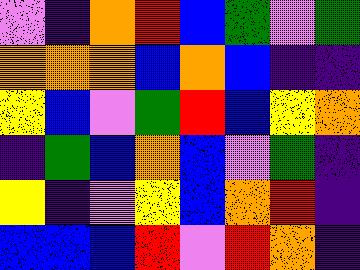[["violet", "indigo", "orange", "red", "blue", "green", "violet", "green"], ["orange", "orange", "orange", "blue", "orange", "blue", "indigo", "indigo"], ["yellow", "blue", "violet", "green", "red", "blue", "yellow", "orange"], ["indigo", "green", "blue", "orange", "blue", "violet", "green", "indigo"], ["yellow", "indigo", "violet", "yellow", "blue", "orange", "red", "indigo"], ["blue", "blue", "blue", "red", "violet", "red", "orange", "indigo"]]